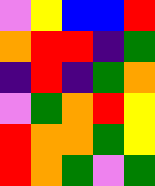[["violet", "yellow", "blue", "blue", "red"], ["orange", "red", "red", "indigo", "green"], ["indigo", "red", "indigo", "green", "orange"], ["violet", "green", "orange", "red", "yellow"], ["red", "orange", "orange", "green", "yellow"], ["red", "orange", "green", "violet", "green"]]